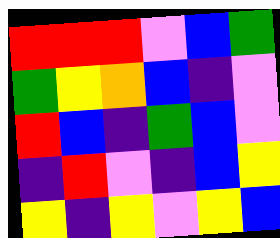[["red", "red", "red", "violet", "blue", "green"], ["green", "yellow", "orange", "blue", "indigo", "violet"], ["red", "blue", "indigo", "green", "blue", "violet"], ["indigo", "red", "violet", "indigo", "blue", "yellow"], ["yellow", "indigo", "yellow", "violet", "yellow", "blue"]]